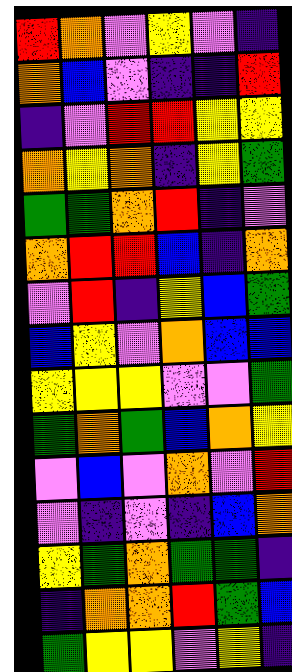[["red", "orange", "violet", "yellow", "violet", "indigo"], ["orange", "blue", "violet", "indigo", "indigo", "red"], ["indigo", "violet", "red", "red", "yellow", "yellow"], ["orange", "yellow", "orange", "indigo", "yellow", "green"], ["green", "green", "orange", "red", "indigo", "violet"], ["orange", "red", "red", "blue", "indigo", "orange"], ["violet", "red", "indigo", "yellow", "blue", "green"], ["blue", "yellow", "violet", "orange", "blue", "blue"], ["yellow", "yellow", "yellow", "violet", "violet", "green"], ["green", "orange", "green", "blue", "orange", "yellow"], ["violet", "blue", "violet", "orange", "violet", "red"], ["violet", "indigo", "violet", "indigo", "blue", "orange"], ["yellow", "green", "orange", "green", "green", "indigo"], ["indigo", "orange", "orange", "red", "green", "blue"], ["green", "yellow", "yellow", "violet", "yellow", "indigo"]]